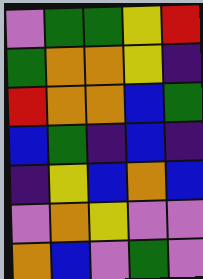[["violet", "green", "green", "yellow", "red"], ["green", "orange", "orange", "yellow", "indigo"], ["red", "orange", "orange", "blue", "green"], ["blue", "green", "indigo", "blue", "indigo"], ["indigo", "yellow", "blue", "orange", "blue"], ["violet", "orange", "yellow", "violet", "violet"], ["orange", "blue", "violet", "green", "violet"]]